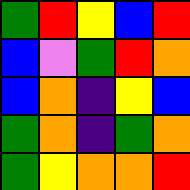[["green", "red", "yellow", "blue", "red"], ["blue", "violet", "green", "red", "orange"], ["blue", "orange", "indigo", "yellow", "blue"], ["green", "orange", "indigo", "green", "orange"], ["green", "yellow", "orange", "orange", "red"]]